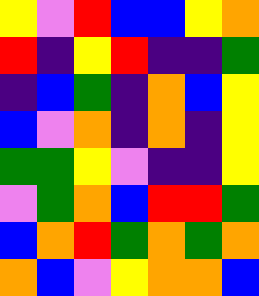[["yellow", "violet", "red", "blue", "blue", "yellow", "orange"], ["red", "indigo", "yellow", "red", "indigo", "indigo", "green"], ["indigo", "blue", "green", "indigo", "orange", "blue", "yellow"], ["blue", "violet", "orange", "indigo", "orange", "indigo", "yellow"], ["green", "green", "yellow", "violet", "indigo", "indigo", "yellow"], ["violet", "green", "orange", "blue", "red", "red", "green"], ["blue", "orange", "red", "green", "orange", "green", "orange"], ["orange", "blue", "violet", "yellow", "orange", "orange", "blue"]]